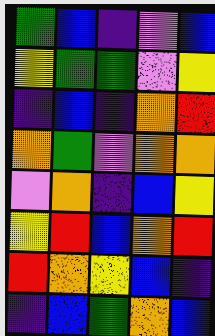[["green", "blue", "indigo", "violet", "blue"], ["yellow", "green", "green", "violet", "yellow"], ["indigo", "blue", "indigo", "orange", "red"], ["orange", "green", "violet", "orange", "orange"], ["violet", "orange", "indigo", "blue", "yellow"], ["yellow", "red", "blue", "orange", "red"], ["red", "orange", "yellow", "blue", "indigo"], ["indigo", "blue", "green", "orange", "blue"]]